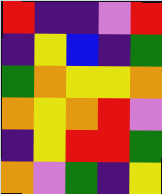[["red", "indigo", "indigo", "violet", "red"], ["indigo", "yellow", "blue", "indigo", "green"], ["green", "orange", "yellow", "yellow", "orange"], ["orange", "yellow", "orange", "red", "violet"], ["indigo", "yellow", "red", "red", "green"], ["orange", "violet", "green", "indigo", "yellow"]]